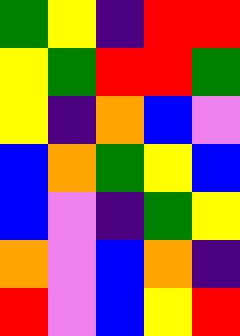[["green", "yellow", "indigo", "red", "red"], ["yellow", "green", "red", "red", "green"], ["yellow", "indigo", "orange", "blue", "violet"], ["blue", "orange", "green", "yellow", "blue"], ["blue", "violet", "indigo", "green", "yellow"], ["orange", "violet", "blue", "orange", "indigo"], ["red", "violet", "blue", "yellow", "red"]]